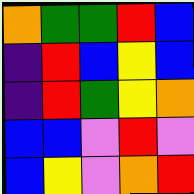[["orange", "green", "green", "red", "blue"], ["indigo", "red", "blue", "yellow", "blue"], ["indigo", "red", "green", "yellow", "orange"], ["blue", "blue", "violet", "red", "violet"], ["blue", "yellow", "violet", "orange", "red"]]